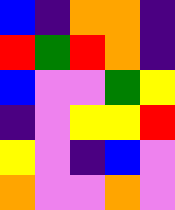[["blue", "indigo", "orange", "orange", "indigo"], ["red", "green", "red", "orange", "indigo"], ["blue", "violet", "violet", "green", "yellow"], ["indigo", "violet", "yellow", "yellow", "red"], ["yellow", "violet", "indigo", "blue", "violet"], ["orange", "violet", "violet", "orange", "violet"]]